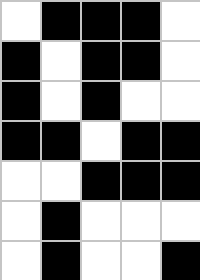[["white", "black", "black", "black", "white"], ["black", "white", "black", "black", "white"], ["black", "white", "black", "white", "white"], ["black", "black", "white", "black", "black"], ["white", "white", "black", "black", "black"], ["white", "black", "white", "white", "white"], ["white", "black", "white", "white", "black"]]